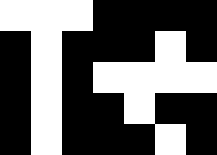[["white", "white", "white", "black", "black", "black", "black"], ["black", "white", "black", "black", "black", "white", "black"], ["black", "white", "black", "white", "white", "white", "white"], ["black", "white", "black", "black", "white", "black", "black"], ["black", "white", "black", "black", "black", "white", "black"]]